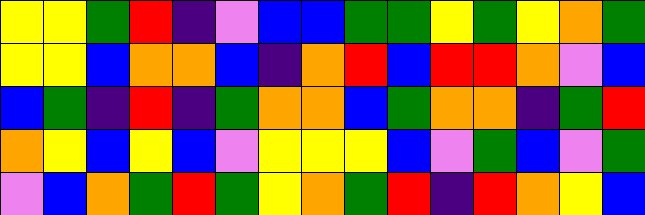[["yellow", "yellow", "green", "red", "indigo", "violet", "blue", "blue", "green", "green", "yellow", "green", "yellow", "orange", "green"], ["yellow", "yellow", "blue", "orange", "orange", "blue", "indigo", "orange", "red", "blue", "red", "red", "orange", "violet", "blue"], ["blue", "green", "indigo", "red", "indigo", "green", "orange", "orange", "blue", "green", "orange", "orange", "indigo", "green", "red"], ["orange", "yellow", "blue", "yellow", "blue", "violet", "yellow", "yellow", "yellow", "blue", "violet", "green", "blue", "violet", "green"], ["violet", "blue", "orange", "green", "red", "green", "yellow", "orange", "green", "red", "indigo", "red", "orange", "yellow", "blue"]]